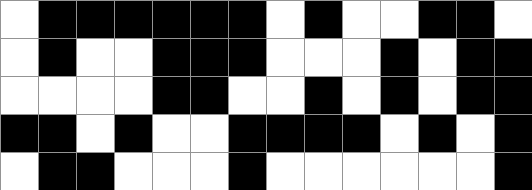[["white", "black", "black", "black", "black", "black", "black", "white", "black", "white", "white", "black", "black", "white"], ["white", "black", "white", "white", "black", "black", "black", "white", "white", "white", "black", "white", "black", "black"], ["white", "white", "white", "white", "black", "black", "white", "white", "black", "white", "black", "white", "black", "black"], ["black", "black", "white", "black", "white", "white", "black", "black", "black", "black", "white", "black", "white", "black"], ["white", "black", "black", "white", "white", "white", "black", "white", "white", "white", "white", "white", "white", "black"]]